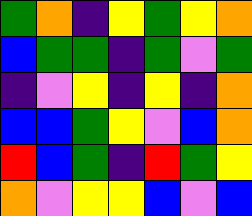[["green", "orange", "indigo", "yellow", "green", "yellow", "orange"], ["blue", "green", "green", "indigo", "green", "violet", "green"], ["indigo", "violet", "yellow", "indigo", "yellow", "indigo", "orange"], ["blue", "blue", "green", "yellow", "violet", "blue", "orange"], ["red", "blue", "green", "indigo", "red", "green", "yellow"], ["orange", "violet", "yellow", "yellow", "blue", "violet", "blue"]]